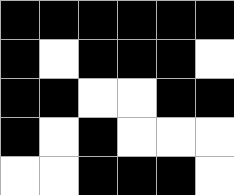[["black", "black", "black", "black", "black", "black"], ["black", "white", "black", "black", "black", "white"], ["black", "black", "white", "white", "black", "black"], ["black", "white", "black", "white", "white", "white"], ["white", "white", "black", "black", "black", "white"]]